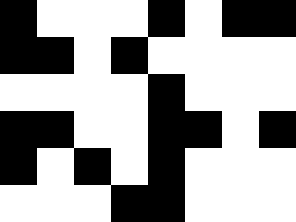[["black", "white", "white", "white", "black", "white", "black", "black"], ["black", "black", "white", "black", "white", "white", "white", "white"], ["white", "white", "white", "white", "black", "white", "white", "white"], ["black", "black", "white", "white", "black", "black", "white", "black"], ["black", "white", "black", "white", "black", "white", "white", "white"], ["white", "white", "white", "black", "black", "white", "white", "white"]]